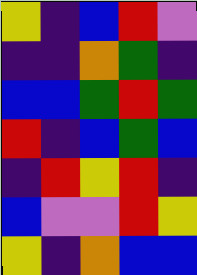[["yellow", "indigo", "blue", "red", "violet"], ["indigo", "indigo", "orange", "green", "indigo"], ["blue", "blue", "green", "red", "green"], ["red", "indigo", "blue", "green", "blue"], ["indigo", "red", "yellow", "red", "indigo"], ["blue", "violet", "violet", "red", "yellow"], ["yellow", "indigo", "orange", "blue", "blue"]]